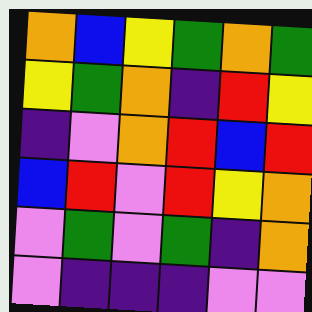[["orange", "blue", "yellow", "green", "orange", "green"], ["yellow", "green", "orange", "indigo", "red", "yellow"], ["indigo", "violet", "orange", "red", "blue", "red"], ["blue", "red", "violet", "red", "yellow", "orange"], ["violet", "green", "violet", "green", "indigo", "orange"], ["violet", "indigo", "indigo", "indigo", "violet", "violet"]]